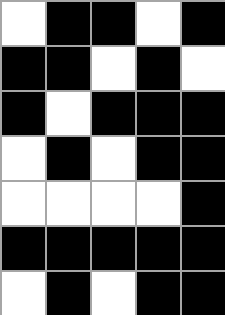[["white", "black", "black", "white", "black"], ["black", "black", "white", "black", "white"], ["black", "white", "black", "black", "black"], ["white", "black", "white", "black", "black"], ["white", "white", "white", "white", "black"], ["black", "black", "black", "black", "black"], ["white", "black", "white", "black", "black"]]